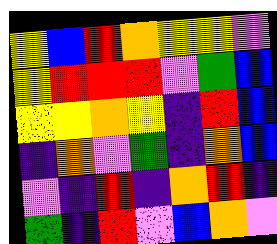[["yellow", "blue", "red", "orange", "yellow", "yellow", "violet"], ["yellow", "red", "red", "red", "violet", "green", "blue"], ["yellow", "yellow", "orange", "yellow", "indigo", "red", "blue"], ["indigo", "orange", "violet", "green", "indigo", "orange", "blue"], ["violet", "indigo", "red", "indigo", "orange", "red", "indigo"], ["green", "indigo", "red", "violet", "blue", "orange", "violet"]]